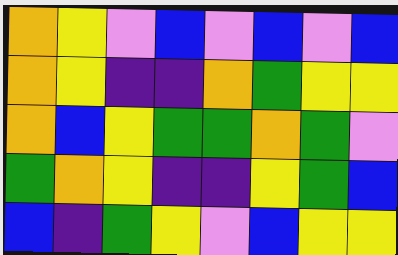[["orange", "yellow", "violet", "blue", "violet", "blue", "violet", "blue"], ["orange", "yellow", "indigo", "indigo", "orange", "green", "yellow", "yellow"], ["orange", "blue", "yellow", "green", "green", "orange", "green", "violet"], ["green", "orange", "yellow", "indigo", "indigo", "yellow", "green", "blue"], ["blue", "indigo", "green", "yellow", "violet", "blue", "yellow", "yellow"]]